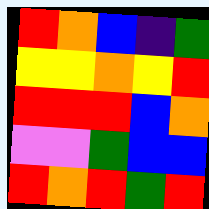[["red", "orange", "blue", "indigo", "green"], ["yellow", "yellow", "orange", "yellow", "red"], ["red", "red", "red", "blue", "orange"], ["violet", "violet", "green", "blue", "blue"], ["red", "orange", "red", "green", "red"]]